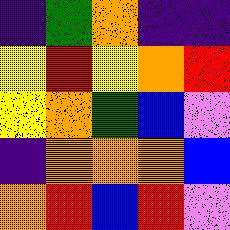[["indigo", "green", "orange", "indigo", "indigo"], ["yellow", "red", "yellow", "orange", "red"], ["yellow", "orange", "green", "blue", "violet"], ["indigo", "orange", "orange", "orange", "blue"], ["orange", "red", "blue", "red", "violet"]]